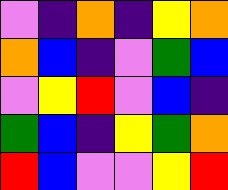[["violet", "indigo", "orange", "indigo", "yellow", "orange"], ["orange", "blue", "indigo", "violet", "green", "blue"], ["violet", "yellow", "red", "violet", "blue", "indigo"], ["green", "blue", "indigo", "yellow", "green", "orange"], ["red", "blue", "violet", "violet", "yellow", "red"]]